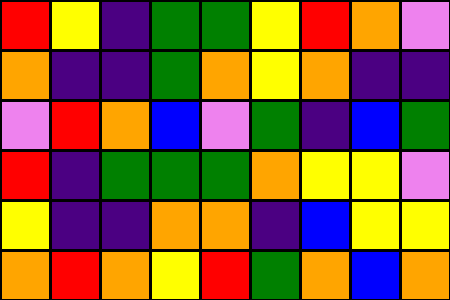[["red", "yellow", "indigo", "green", "green", "yellow", "red", "orange", "violet"], ["orange", "indigo", "indigo", "green", "orange", "yellow", "orange", "indigo", "indigo"], ["violet", "red", "orange", "blue", "violet", "green", "indigo", "blue", "green"], ["red", "indigo", "green", "green", "green", "orange", "yellow", "yellow", "violet"], ["yellow", "indigo", "indigo", "orange", "orange", "indigo", "blue", "yellow", "yellow"], ["orange", "red", "orange", "yellow", "red", "green", "orange", "blue", "orange"]]